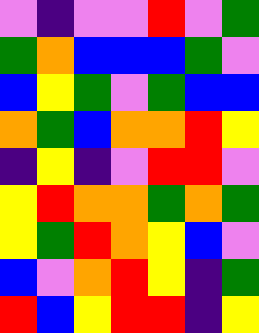[["violet", "indigo", "violet", "violet", "red", "violet", "green"], ["green", "orange", "blue", "blue", "blue", "green", "violet"], ["blue", "yellow", "green", "violet", "green", "blue", "blue"], ["orange", "green", "blue", "orange", "orange", "red", "yellow"], ["indigo", "yellow", "indigo", "violet", "red", "red", "violet"], ["yellow", "red", "orange", "orange", "green", "orange", "green"], ["yellow", "green", "red", "orange", "yellow", "blue", "violet"], ["blue", "violet", "orange", "red", "yellow", "indigo", "green"], ["red", "blue", "yellow", "red", "red", "indigo", "yellow"]]